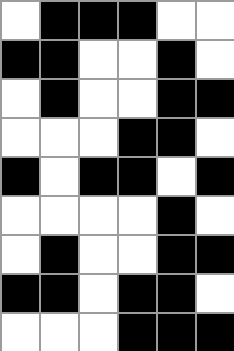[["white", "black", "black", "black", "white", "white"], ["black", "black", "white", "white", "black", "white"], ["white", "black", "white", "white", "black", "black"], ["white", "white", "white", "black", "black", "white"], ["black", "white", "black", "black", "white", "black"], ["white", "white", "white", "white", "black", "white"], ["white", "black", "white", "white", "black", "black"], ["black", "black", "white", "black", "black", "white"], ["white", "white", "white", "black", "black", "black"]]